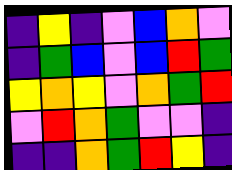[["indigo", "yellow", "indigo", "violet", "blue", "orange", "violet"], ["indigo", "green", "blue", "violet", "blue", "red", "green"], ["yellow", "orange", "yellow", "violet", "orange", "green", "red"], ["violet", "red", "orange", "green", "violet", "violet", "indigo"], ["indigo", "indigo", "orange", "green", "red", "yellow", "indigo"]]